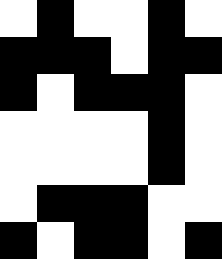[["white", "black", "white", "white", "black", "white"], ["black", "black", "black", "white", "black", "black"], ["black", "white", "black", "black", "black", "white"], ["white", "white", "white", "white", "black", "white"], ["white", "white", "white", "white", "black", "white"], ["white", "black", "black", "black", "white", "white"], ["black", "white", "black", "black", "white", "black"]]